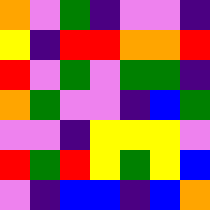[["orange", "violet", "green", "indigo", "violet", "violet", "indigo"], ["yellow", "indigo", "red", "red", "orange", "orange", "red"], ["red", "violet", "green", "violet", "green", "green", "indigo"], ["orange", "green", "violet", "violet", "indigo", "blue", "green"], ["violet", "violet", "indigo", "yellow", "yellow", "yellow", "violet"], ["red", "green", "red", "yellow", "green", "yellow", "blue"], ["violet", "indigo", "blue", "blue", "indigo", "blue", "orange"]]